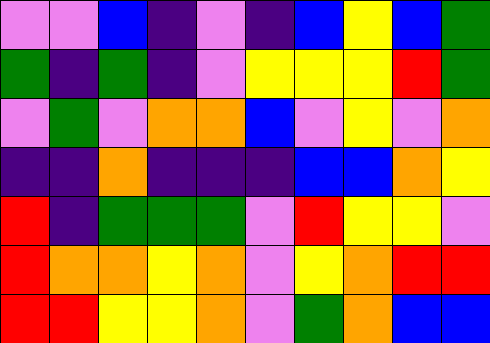[["violet", "violet", "blue", "indigo", "violet", "indigo", "blue", "yellow", "blue", "green"], ["green", "indigo", "green", "indigo", "violet", "yellow", "yellow", "yellow", "red", "green"], ["violet", "green", "violet", "orange", "orange", "blue", "violet", "yellow", "violet", "orange"], ["indigo", "indigo", "orange", "indigo", "indigo", "indigo", "blue", "blue", "orange", "yellow"], ["red", "indigo", "green", "green", "green", "violet", "red", "yellow", "yellow", "violet"], ["red", "orange", "orange", "yellow", "orange", "violet", "yellow", "orange", "red", "red"], ["red", "red", "yellow", "yellow", "orange", "violet", "green", "orange", "blue", "blue"]]